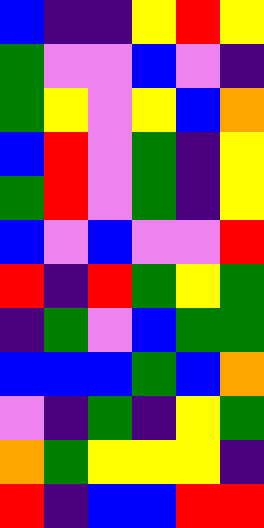[["blue", "indigo", "indigo", "yellow", "red", "yellow"], ["green", "violet", "violet", "blue", "violet", "indigo"], ["green", "yellow", "violet", "yellow", "blue", "orange"], ["blue", "red", "violet", "green", "indigo", "yellow"], ["green", "red", "violet", "green", "indigo", "yellow"], ["blue", "violet", "blue", "violet", "violet", "red"], ["red", "indigo", "red", "green", "yellow", "green"], ["indigo", "green", "violet", "blue", "green", "green"], ["blue", "blue", "blue", "green", "blue", "orange"], ["violet", "indigo", "green", "indigo", "yellow", "green"], ["orange", "green", "yellow", "yellow", "yellow", "indigo"], ["red", "indigo", "blue", "blue", "red", "red"]]